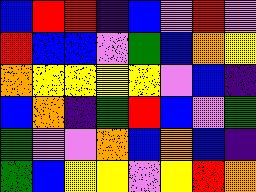[["blue", "red", "red", "indigo", "blue", "violet", "red", "violet"], ["red", "blue", "blue", "violet", "green", "blue", "orange", "yellow"], ["orange", "yellow", "yellow", "yellow", "yellow", "violet", "blue", "indigo"], ["blue", "orange", "indigo", "green", "red", "blue", "violet", "green"], ["green", "violet", "violet", "orange", "blue", "orange", "blue", "indigo"], ["green", "blue", "yellow", "yellow", "violet", "yellow", "red", "orange"]]